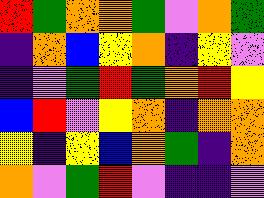[["red", "green", "orange", "orange", "green", "violet", "orange", "green"], ["indigo", "orange", "blue", "yellow", "orange", "indigo", "yellow", "violet"], ["indigo", "violet", "green", "red", "green", "orange", "red", "yellow"], ["blue", "red", "violet", "yellow", "orange", "indigo", "orange", "orange"], ["yellow", "indigo", "yellow", "blue", "orange", "green", "indigo", "orange"], ["orange", "violet", "green", "red", "violet", "indigo", "indigo", "violet"]]